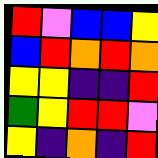[["red", "violet", "blue", "blue", "yellow"], ["blue", "red", "orange", "red", "orange"], ["yellow", "yellow", "indigo", "indigo", "red"], ["green", "yellow", "red", "red", "violet"], ["yellow", "indigo", "orange", "indigo", "red"]]